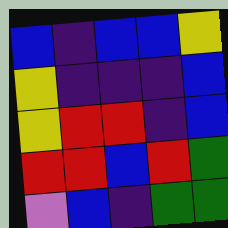[["blue", "indigo", "blue", "blue", "yellow"], ["yellow", "indigo", "indigo", "indigo", "blue"], ["yellow", "red", "red", "indigo", "blue"], ["red", "red", "blue", "red", "green"], ["violet", "blue", "indigo", "green", "green"]]